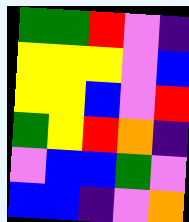[["green", "green", "red", "violet", "indigo"], ["yellow", "yellow", "yellow", "violet", "blue"], ["yellow", "yellow", "blue", "violet", "red"], ["green", "yellow", "red", "orange", "indigo"], ["violet", "blue", "blue", "green", "violet"], ["blue", "blue", "indigo", "violet", "orange"]]